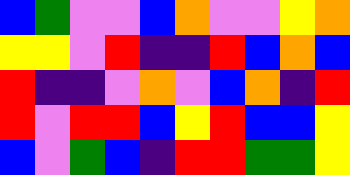[["blue", "green", "violet", "violet", "blue", "orange", "violet", "violet", "yellow", "orange"], ["yellow", "yellow", "violet", "red", "indigo", "indigo", "red", "blue", "orange", "blue"], ["red", "indigo", "indigo", "violet", "orange", "violet", "blue", "orange", "indigo", "red"], ["red", "violet", "red", "red", "blue", "yellow", "red", "blue", "blue", "yellow"], ["blue", "violet", "green", "blue", "indigo", "red", "red", "green", "green", "yellow"]]